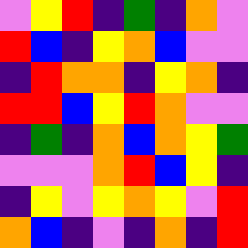[["violet", "yellow", "red", "indigo", "green", "indigo", "orange", "violet"], ["red", "blue", "indigo", "yellow", "orange", "blue", "violet", "violet"], ["indigo", "red", "orange", "orange", "indigo", "yellow", "orange", "indigo"], ["red", "red", "blue", "yellow", "red", "orange", "violet", "violet"], ["indigo", "green", "indigo", "orange", "blue", "orange", "yellow", "green"], ["violet", "violet", "violet", "orange", "red", "blue", "yellow", "indigo"], ["indigo", "yellow", "violet", "yellow", "orange", "yellow", "violet", "red"], ["orange", "blue", "indigo", "violet", "indigo", "orange", "indigo", "red"]]